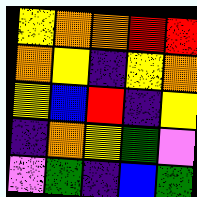[["yellow", "orange", "orange", "red", "red"], ["orange", "yellow", "indigo", "yellow", "orange"], ["yellow", "blue", "red", "indigo", "yellow"], ["indigo", "orange", "yellow", "green", "violet"], ["violet", "green", "indigo", "blue", "green"]]